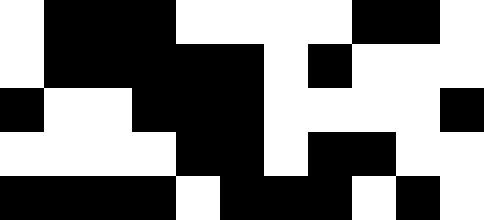[["white", "black", "black", "black", "white", "white", "white", "white", "black", "black", "white"], ["white", "black", "black", "black", "black", "black", "white", "black", "white", "white", "white"], ["black", "white", "white", "black", "black", "black", "white", "white", "white", "white", "black"], ["white", "white", "white", "white", "black", "black", "white", "black", "black", "white", "white"], ["black", "black", "black", "black", "white", "black", "black", "black", "white", "black", "white"]]